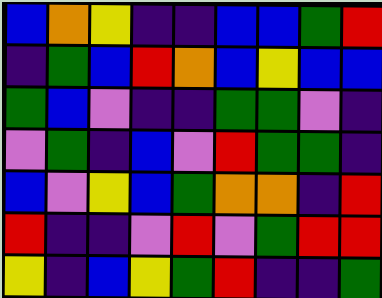[["blue", "orange", "yellow", "indigo", "indigo", "blue", "blue", "green", "red"], ["indigo", "green", "blue", "red", "orange", "blue", "yellow", "blue", "blue"], ["green", "blue", "violet", "indigo", "indigo", "green", "green", "violet", "indigo"], ["violet", "green", "indigo", "blue", "violet", "red", "green", "green", "indigo"], ["blue", "violet", "yellow", "blue", "green", "orange", "orange", "indigo", "red"], ["red", "indigo", "indigo", "violet", "red", "violet", "green", "red", "red"], ["yellow", "indigo", "blue", "yellow", "green", "red", "indigo", "indigo", "green"]]